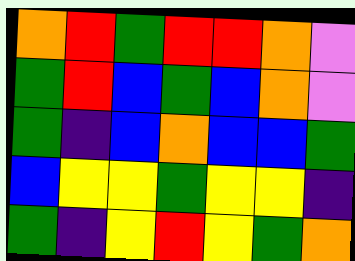[["orange", "red", "green", "red", "red", "orange", "violet"], ["green", "red", "blue", "green", "blue", "orange", "violet"], ["green", "indigo", "blue", "orange", "blue", "blue", "green"], ["blue", "yellow", "yellow", "green", "yellow", "yellow", "indigo"], ["green", "indigo", "yellow", "red", "yellow", "green", "orange"]]